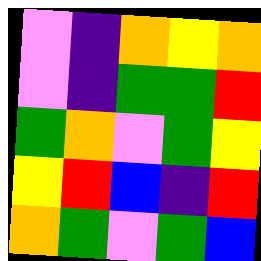[["violet", "indigo", "orange", "yellow", "orange"], ["violet", "indigo", "green", "green", "red"], ["green", "orange", "violet", "green", "yellow"], ["yellow", "red", "blue", "indigo", "red"], ["orange", "green", "violet", "green", "blue"]]